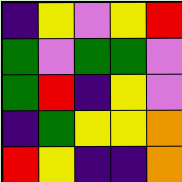[["indigo", "yellow", "violet", "yellow", "red"], ["green", "violet", "green", "green", "violet"], ["green", "red", "indigo", "yellow", "violet"], ["indigo", "green", "yellow", "yellow", "orange"], ["red", "yellow", "indigo", "indigo", "orange"]]